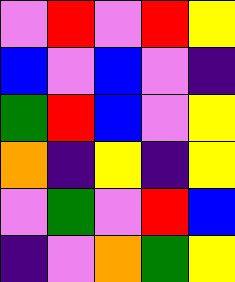[["violet", "red", "violet", "red", "yellow"], ["blue", "violet", "blue", "violet", "indigo"], ["green", "red", "blue", "violet", "yellow"], ["orange", "indigo", "yellow", "indigo", "yellow"], ["violet", "green", "violet", "red", "blue"], ["indigo", "violet", "orange", "green", "yellow"]]